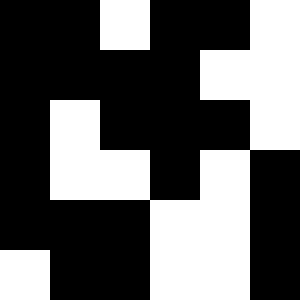[["black", "black", "white", "black", "black", "white"], ["black", "black", "black", "black", "white", "white"], ["black", "white", "black", "black", "black", "white"], ["black", "white", "white", "black", "white", "black"], ["black", "black", "black", "white", "white", "black"], ["white", "black", "black", "white", "white", "black"]]